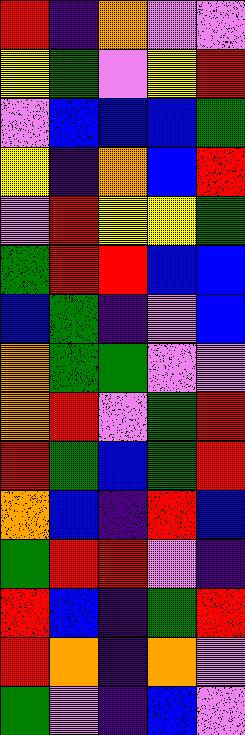[["red", "indigo", "orange", "violet", "violet"], ["yellow", "green", "violet", "yellow", "red"], ["violet", "blue", "blue", "blue", "green"], ["yellow", "indigo", "orange", "blue", "red"], ["violet", "red", "yellow", "yellow", "green"], ["green", "red", "red", "blue", "blue"], ["blue", "green", "indigo", "violet", "blue"], ["orange", "green", "green", "violet", "violet"], ["orange", "red", "violet", "green", "red"], ["red", "green", "blue", "green", "red"], ["orange", "blue", "indigo", "red", "blue"], ["green", "red", "red", "violet", "indigo"], ["red", "blue", "indigo", "green", "red"], ["red", "orange", "indigo", "orange", "violet"], ["green", "violet", "indigo", "blue", "violet"]]